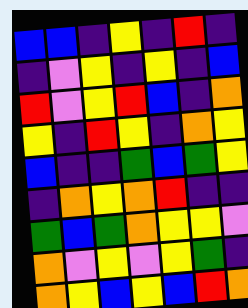[["blue", "blue", "indigo", "yellow", "indigo", "red", "indigo"], ["indigo", "violet", "yellow", "indigo", "yellow", "indigo", "blue"], ["red", "violet", "yellow", "red", "blue", "indigo", "orange"], ["yellow", "indigo", "red", "yellow", "indigo", "orange", "yellow"], ["blue", "indigo", "indigo", "green", "blue", "green", "yellow"], ["indigo", "orange", "yellow", "orange", "red", "indigo", "indigo"], ["green", "blue", "green", "orange", "yellow", "yellow", "violet"], ["orange", "violet", "yellow", "violet", "yellow", "green", "indigo"], ["orange", "yellow", "blue", "yellow", "blue", "red", "orange"]]